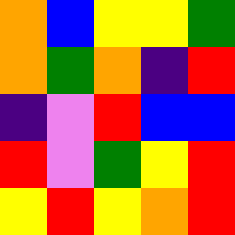[["orange", "blue", "yellow", "yellow", "green"], ["orange", "green", "orange", "indigo", "red"], ["indigo", "violet", "red", "blue", "blue"], ["red", "violet", "green", "yellow", "red"], ["yellow", "red", "yellow", "orange", "red"]]